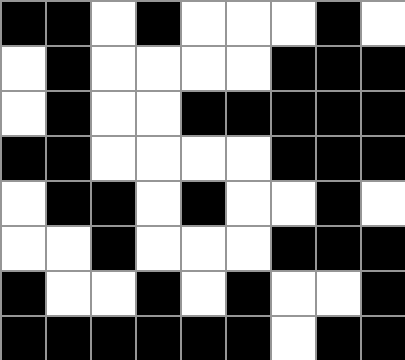[["black", "black", "white", "black", "white", "white", "white", "black", "white"], ["white", "black", "white", "white", "white", "white", "black", "black", "black"], ["white", "black", "white", "white", "black", "black", "black", "black", "black"], ["black", "black", "white", "white", "white", "white", "black", "black", "black"], ["white", "black", "black", "white", "black", "white", "white", "black", "white"], ["white", "white", "black", "white", "white", "white", "black", "black", "black"], ["black", "white", "white", "black", "white", "black", "white", "white", "black"], ["black", "black", "black", "black", "black", "black", "white", "black", "black"]]